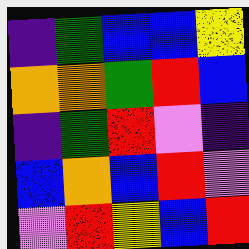[["indigo", "green", "blue", "blue", "yellow"], ["orange", "orange", "green", "red", "blue"], ["indigo", "green", "red", "violet", "indigo"], ["blue", "orange", "blue", "red", "violet"], ["violet", "red", "yellow", "blue", "red"]]